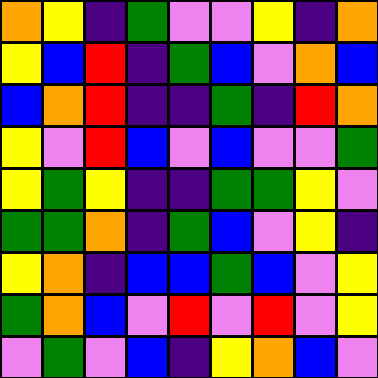[["orange", "yellow", "indigo", "green", "violet", "violet", "yellow", "indigo", "orange"], ["yellow", "blue", "red", "indigo", "green", "blue", "violet", "orange", "blue"], ["blue", "orange", "red", "indigo", "indigo", "green", "indigo", "red", "orange"], ["yellow", "violet", "red", "blue", "violet", "blue", "violet", "violet", "green"], ["yellow", "green", "yellow", "indigo", "indigo", "green", "green", "yellow", "violet"], ["green", "green", "orange", "indigo", "green", "blue", "violet", "yellow", "indigo"], ["yellow", "orange", "indigo", "blue", "blue", "green", "blue", "violet", "yellow"], ["green", "orange", "blue", "violet", "red", "violet", "red", "violet", "yellow"], ["violet", "green", "violet", "blue", "indigo", "yellow", "orange", "blue", "violet"]]